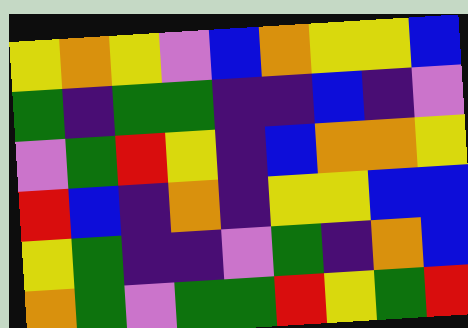[["yellow", "orange", "yellow", "violet", "blue", "orange", "yellow", "yellow", "blue"], ["green", "indigo", "green", "green", "indigo", "indigo", "blue", "indigo", "violet"], ["violet", "green", "red", "yellow", "indigo", "blue", "orange", "orange", "yellow"], ["red", "blue", "indigo", "orange", "indigo", "yellow", "yellow", "blue", "blue"], ["yellow", "green", "indigo", "indigo", "violet", "green", "indigo", "orange", "blue"], ["orange", "green", "violet", "green", "green", "red", "yellow", "green", "red"]]